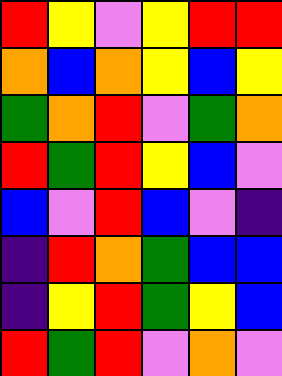[["red", "yellow", "violet", "yellow", "red", "red"], ["orange", "blue", "orange", "yellow", "blue", "yellow"], ["green", "orange", "red", "violet", "green", "orange"], ["red", "green", "red", "yellow", "blue", "violet"], ["blue", "violet", "red", "blue", "violet", "indigo"], ["indigo", "red", "orange", "green", "blue", "blue"], ["indigo", "yellow", "red", "green", "yellow", "blue"], ["red", "green", "red", "violet", "orange", "violet"]]